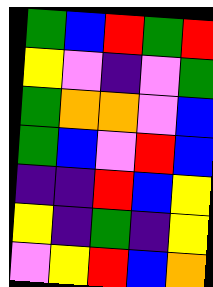[["green", "blue", "red", "green", "red"], ["yellow", "violet", "indigo", "violet", "green"], ["green", "orange", "orange", "violet", "blue"], ["green", "blue", "violet", "red", "blue"], ["indigo", "indigo", "red", "blue", "yellow"], ["yellow", "indigo", "green", "indigo", "yellow"], ["violet", "yellow", "red", "blue", "orange"]]